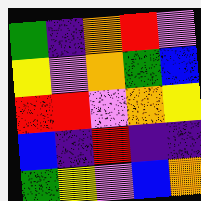[["green", "indigo", "orange", "red", "violet"], ["yellow", "violet", "orange", "green", "blue"], ["red", "red", "violet", "orange", "yellow"], ["blue", "indigo", "red", "indigo", "indigo"], ["green", "yellow", "violet", "blue", "orange"]]